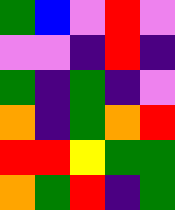[["green", "blue", "violet", "red", "violet"], ["violet", "violet", "indigo", "red", "indigo"], ["green", "indigo", "green", "indigo", "violet"], ["orange", "indigo", "green", "orange", "red"], ["red", "red", "yellow", "green", "green"], ["orange", "green", "red", "indigo", "green"]]